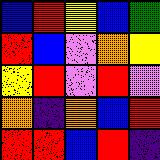[["blue", "red", "yellow", "blue", "green"], ["red", "blue", "violet", "orange", "yellow"], ["yellow", "red", "violet", "red", "violet"], ["orange", "indigo", "orange", "blue", "red"], ["red", "red", "blue", "red", "indigo"]]